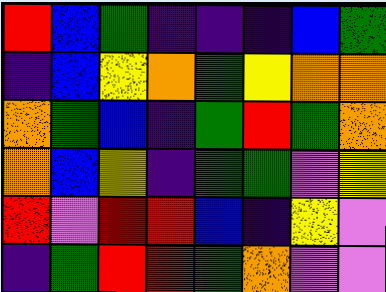[["red", "blue", "green", "indigo", "indigo", "indigo", "blue", "green"], ["indigo", "blue", "yellow", "orange", "green", "yellow", "orange", "orange"], ["orange", "green", "blue", "indigo", "green", "red", "green", "orange"], ["orange", "blue", "yellow", "indigo", "green", "green", "violet", "yellow"], ["red", "violet", "red", "red", "blue", "indigo", "yellow", "violet"], ["indigo", "green", "red", "red", "green", "orange", "violet", "violet"]]